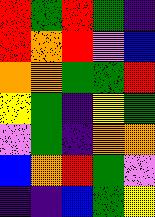[["red", "green", "red", "green", "indigo"], ["red", "orange", "red", "violet", "blue"], ["orange", "orange", "green", "green", "red"], ["yellow", "green", "indigo", "yellow", "green"], ["violet", "green", "indigo", "orange", "orange"], ["blue", "orange", "red", "green", "violet"], ["indigo", "indigo", "blue", "green", "yellow"]]